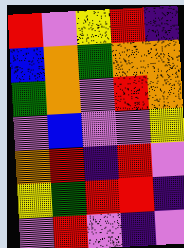[["red", "violet", "yellow", "red", "indigo"], ["blue", "orange", "green", "orange", "orange"], ["green", "orange", "violet", "red", "orange"], ["violet", "blue", "violet", "violet", "yellow"], ["orange", "red", "indigo", "red", "violet"], ["yellow", "green", "red", "red", "indigo"], ["violet", "red", "violet", "indigo", "violet"]]